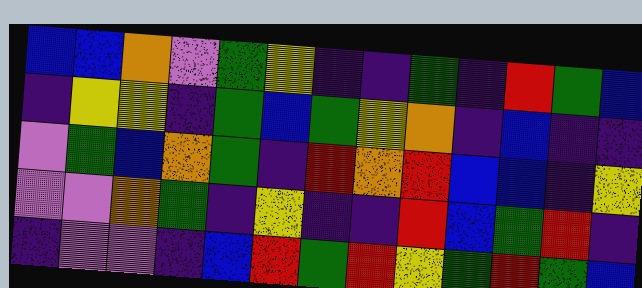[["blue", "blue", "orange", "violet", "green", "yellow", "indigo", "indigo", "green", "indigo", "red", "green", "blue"], ["indigo", "yellow", "yellow", "indigo", "green", "blue", "green", "yellow", "orange", "indigo", "blue", "indigo", "indigo"], ["violet", "green", "blue", "orange", "green", "indigo", "red", "orange", "red", "blue", "blue", "indigo", "yellow"], ["violet", "violet", "orange", "green", "indigo", "yellow", "indigo", "indigo", "red", "blue", "green", "red", "indigo"], ["indigo", "violet", "violet", "indigo", "blue", "red", "green", "red", "yellow", "green", "red", "green", "blue"]]